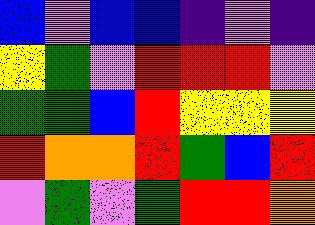[["blue", "violet", "blue", "blue", "indigo", "violet", "indigo"], ["yellow", "green", "violet", "red", "red", "red", "violet"], ["green", "green", "blue", "red", "yellow", "yellow", "yellow"], ["red", "orange", "orange", "red", "green", "blue", "red"], ["violet", "green", "violet", "green", "red", "red", "orange"]]